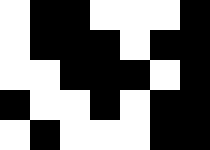[["white", "black", "black", "white", "white", "white", "black"], ["white", "black", "black", "black", "white", "black", "black"], ["white", "white", "black", "black", "black", "white", "black"], ["black", "white", "white", "black", "white", "black", "black"], ["white", "black", "white", "white", "white", "black", "black"]]